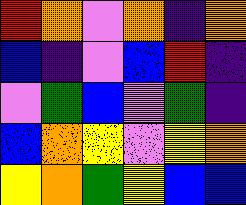[["red", "orange", "violet", "orange", "indigo", "orange"], ["blue", "indigo", "violet", "blue", "red", "indigo"], ["violet", "green", "blue", "violet", "green", "indigo"], ["blue", "orange", "yellow", "violet", "yellow", "orange"], ["yellow", "orange", "green", "yellow", "blue", "blue"]]